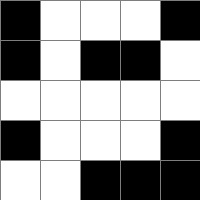[["black", "white", "white", "white", "black"], ["black", "white", "black", "black", "white"], ["white", "white", "white", "white", "white"], ["black", "white", "white", "white", "black"], ["white", "white", "black", "black", "black"]]